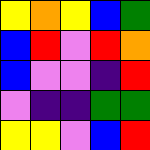[["yellow", "orange", "yellow", "blue", "green"], ["blue", "red", "violet", "red", "orange"], ["blue", "violet", "violet", "indigo", "red"], ["violet", "indigo", "indigo", "green", "green"], ["yellow", "yellow", "violet", "blue", "red"]]